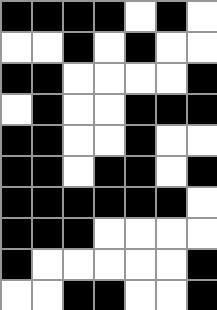[["black", "black", "black", "black", "white", "black", "white"], ["white", "white", "black", "white", "black", "white", "white"], ["black", "black", "white", "white", "white", "white", "black"], ["white", "black", "white", "white", "black", "black", "black"], ["black", "black", "white", "white", "black", "white", "white"], ["black", "black", "white", "black", "black", "white", "black"], ["black", "black", "black", "black", "black", "black", "white"], ["black", "black", "black", "white", "white", "white", "white"], ["black", "white", "white", "white", "white", "white", "black"], ["white", "white", "black", "black", "white", "white", "black"]]